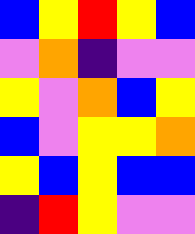[["blue", "yellow", "red", "yellow", "blue"], ["violet", "orange", "indigo", "violet", "violet"], ["yellow", "violet", "orange", "blue", "yellow"], ["blue", "violet", "yellow", "yellow", "orange"], ["yellow", "blue", "yellow", "blue", "blue"], ["indigo", "red", "yellow", "violet", "violet"]]